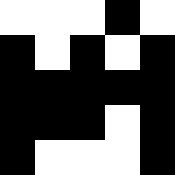[["white", "white", "white", "black", "white"], ["black", "white", "black", "white", "black"], ["black", "black", "black", "black", "black"], ["black", "black", "black", "white", "black"], ["black", "white", "white", "white", "black"]]